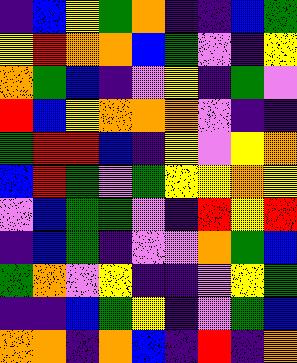[["indigo", "blue", "yellow", "green", "orange", "indigo", "indigo", "blue", "green"], ["yellow", "red", "orange", "orange", "blue", "green", "violet", "indigo", "yellow"], ["orange", "green", "blue", "indigo", "violet", "yellow", "indigo", "green", "violet"], ["red", "blue", "yellow", "orange", "orange", "orange", "violet", "indigo", "indigo"], ["green", "red", "red", "blue", "indigo", "yellow", "violet", "yellow", "orange"], ["blue", "red", "green", "violet", "green", "yellow", "yellow", "orange", "yellow"], ["violet", "blue", "green", "green", "violet", "indigo", "red", "yellow", "red"], ["indigo", "blue", "green", "indigo", "violet", "violet", "orange", "green", "blue"], ["green", "orange", "violet", "yellow", "indigo", "indigo", "violet", "yellow", "green"], ["indigo", "indigo", "blue", "green", "yellow", "indigo", "violet", "green", "blue"], ["orange", "orange", "indigo", "orange", "blue", "indigo", "red", "indigo", "orange"]]